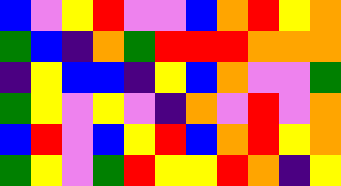[["blue", "violet", "yellow", "red", "violet", "violet", "blue", "orange", "red", "yellow", "orange"], ["green", "blue", "indigo", "orange", "green", "red", "red", "red", "orange", "orange", "orange"], ["indigo", "yellow", "blue", "blue", "indigo", "yellow", "blue", "orange", "violet", "violet", "green"], ["green", "yellow", "violet", "yellow", "violet", "indigo", "orange", "violet", "red", "violet", "orange"], ["blue", "red", "violet", "blue", "yellow", "red", "blue", "orange", "red", "yellow", "orange"], ["green", "yellow", "violet", "green", "red", "yellow", "yellow", "red", "orange", "indigo", "yellow"]]